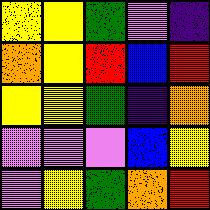[["yellow", "yellow", "green", "violet", "indigo"], ["orange", "yellow", "red", "blue", "red"], ["yellow", "yellow", "green", "indigo", "orange"], ["violet", "violet", "violet", "blue", "yellow"], ["violet", "yellow", "green", "orange", "red"]]